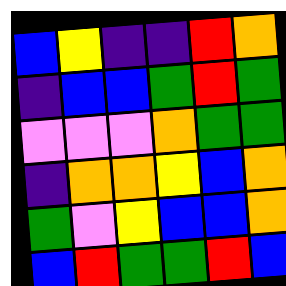[["blue", "yellow", "indigo", "indigo", "red", "orange"], ["indigo", "blue", "blue", "green", "red", "green"], ["violet", "violet", "violet", "orange", "green", "green"], ["indigo", "orange", "orange", "yellow", "blue", "orange"], ["green", "violet", "yellow", "blue", "blue", "orange"], ["blue", "red", "green", "green", "red", "blue"]]